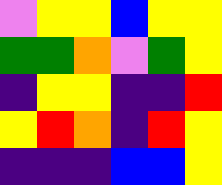[["violet", "yellow", "yellow", "blue", "yellow", "yellow"], ["green", "green", "orange", "violet", "green", "yellow"], ["indigo", "yellow", "yellow", "indigo", "indigo", "red"], ["yellow", "red", "orange", "indigo", "red", "yellow"], ["indigo", "indigo", "indigo", "blue", "blue", "yellow"]]